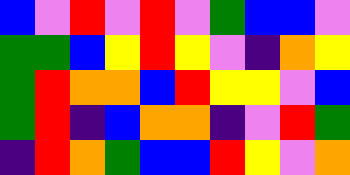[["blue", "violet", "red", "violet", "red", "violet", "green", "blue", "blue", "violet"], ["green", "green", "blue", "yellow", "red", "yellow", "violet", "indigo", "orange", "yellow"], ["green", "red", "orange", "orange", "blue", "red", "yellow", "yellow", "violet", "blue"], ["green", "red", "indigo", "blue", "orange", "orange", "indigo", "violet", "red", "green"], ["indigo", "red", "orange", "green", "blue", "blue", "red", "yellow", "violet", "orange"]]